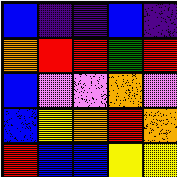[["blue", "indigo", "indigo", "blue", "indigo"], ["orange", "red", "red", "green", "red"], ["blue", "violet", "violet", "orange", "violet"], ["blue", "yellow", "orange", "red", "orange"], ["red", "blue", "blue", "yellow", "yellow"]]